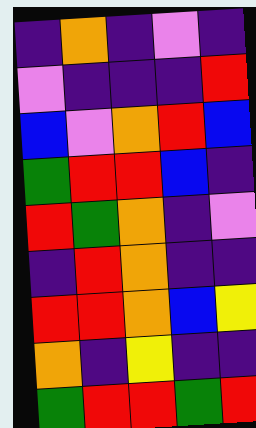[["indigo", "orange", "indigo", "violet", "indigo"], ["violet", "indigo", "indigo", "indigo", "red"], ["blue", "violet", "orange", "red", "blue"], ["green", "red", "red", "blue", "indigo"], ["red", "green", "orange", "indigo", "violet"], ["indigo", "red", "orange", "indigo", "indigo"], ["red", "red", "orange", "blue", "yellow"], ["orange", "indigo", "yellow", "indigo", "indigo"], ["green", "red", "red", "green", "red"]]